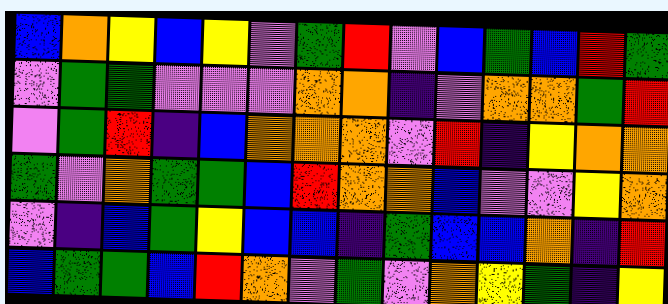[["blue", "orange", "yellow", "blue", "yellow", "violet", "green", "red", "violet", "blue", "green", "blue", "red", "green"], ["violet", "green", "green", "violet", "violet", "violet", "orange", "orange", "indigo", "violet", "orange", "orange", "green", "red"], ["violet", "green", "red", "indigo", "blue", "orange", "orange", "orange", "violet", "red", "indigo", "yellow", "orange", "orange"], ["green", "violet", "orange", "green", "green", "blue", "red", "orange", "orange", "blue", "violet", "violet", "yellow", "orange"], ["violet", "indigo", "blue", "green", "yellow", "blue", "blue", "indigo", "green", "blue", "blue", "orange", "indigo", "red"], ["blue", "green", "green", "blue", "red", "orange", "violet", "green", "violet", "orange", "yellow", "green", "indigo", "yellow"]]